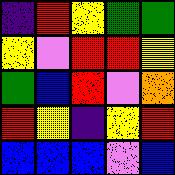[["indigo", "red", "yellow", "green", "green"], ["yellow", "violet", "red", "red", "yellow"], ["green", "blue", "red", "violet", "orange"], ["red", "yellow", "indigo", "yellow", "red"], ["blue", "blue", "blue", "violet", "blue"]]